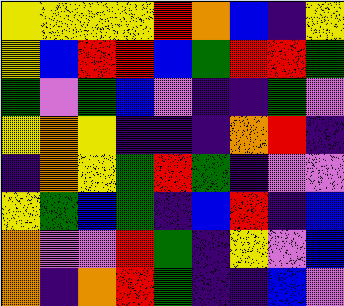[["yellow", "yellow", "yellow", "yellow", "red", "orange", "blue", "indigo", "yellow"], ["yellow", "blue", "red", "red", "blue", "green", "red", "red", "green"], ["green", "violet", "green", "blue", "violet", "indigo", "indigo", "green", "violet"], ["yellow", "orange", "yellow", "indigo", "indigo", "indigo", "orange", "red", "indigo"], ["indigo", "orange", "yellow", "green", "red", "green", "indigo", "violet", "violet"], ["yellow", "green", "blue", "green", "indigo", "blue", "red", "indigo", "blue"], ["orange", "violet", "violet", "red", "green", "indigo", "yellow", "violet", "blue"], ["orange", "indigo", "orange", "red", "green", "indigo", "indigo", "blue", "violet"]]